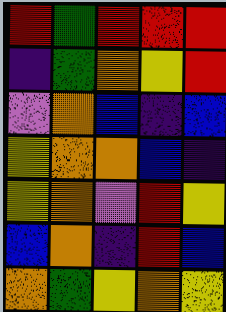[["red", "green", "red", "red", "red"], ["indigo", "green", "orange", "yellow", "red"], ["violet", "orange", "blue", "indigo", "blue"], ["yellow", "orange", "orange", "blue", "indigo"], ["yellow", "orange", "violet", "red", "yellow"], ["blue", "orange", "indigo", "red", "blue"], ["orange", "green", "yellow", "orange", "yellow"]]